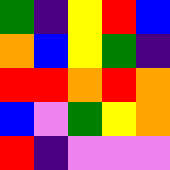[["green", "indigo", "yellow", "red", "blue"], ["orange", "blue", "yellow", "green", "indigo"], ["red", "red", "orange", "red", "orange"], ["blue", "violet", "green", "yellow", "orange"], ["red", "indigo", "violet", "violet", "violet"]]